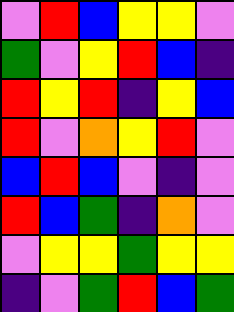[["violet", "red", "blue", "yellow", "yellow", "violet"], ["green", "violet", "yellow", "red", "blue", "indigo"], ["red", "yellow", "red", "indigo", "yellow", "blue"], ["red", "violet", "orange", "yellow", "red", "violet"], ["blue", "red", "blue", "violet", "indigo", "violet"], ["red", "blue", "green", "indigo", "orange", "violet"], ["violet", "yellow", "yellow", "green", "yellow", "yellow"], ["indigo", "violet", "green", "red", "blue", "green"]]